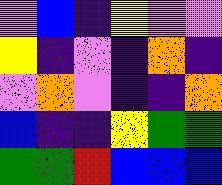[["violet", "blue", "indigo", "yellow", "violet", "violet"], ["yellow", "indigo", "violet", "indigo", "orange", "indigo"], ["violet", "orange", "violet", "indigo", "indigo", "orange"], ["blue", "indigo", "indigo", "yellow", "green", "green"], ["green", "green", "red", "blue", "blue", "blue"]]